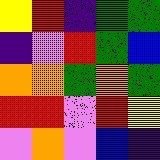[["yellow", "red", "indigo", "green", "green"], ["indigo", "violet", "red", "green", "blue"], ["orange", "orange", "green", "orange", "green"], ["red", "red", "violet", "red", "yellow"], ["violet", "orange", "violet", "blue", "indigo"]]